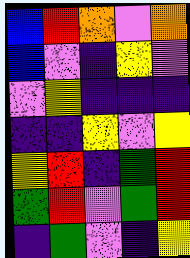[["blue", "red", "orange", "violet", "orange"], ["blue", "violet", "indigo", "yellow", "violet"], ["violet", "yellow", "indigo", "indigo", "indigo"], ["indigo", "indigo", "yellow", "violet", "yellow"], ["yellow", "red", "indigo", "green", "red"], ["green", "red", "violet", "green", "red"], ["indigo", "green", "violet", "indigo", "yellow"]]